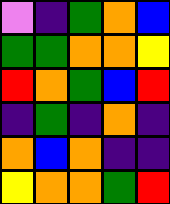[["violet", "indigo", "green", "orange", "blue"], ["green", "green", "orange", "orange", "yellow"], ["red", "orange", "green", "blue", "red"], ["indigo", "green", "indigo", "orange", "indigo"], ["orange", "blue", "orange", "indigo", "indigo"], ["yellow", "orange", "orange", "green", "red"]]